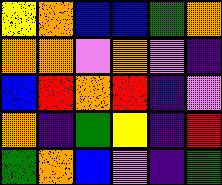[["yellow", "orange", "blue", "blue", "green", "orange"], ["orange", "orange", "violet", "orange", "violet", "indigo"], ["blue", "red", "orange", "red", "indigo", "violet"], ["orange", "indigo", "green", "yellow", "indigo", "red"], ["green", "orange", "blue", "violet", "indigo", "green"]]